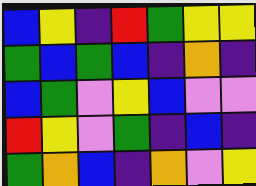[["blue", "yellow", "indigo", "red", "green", "yellow", "yellow"], ["green", "blue", "green", "blue", "indigo", "orange", "indigo"], ["blue", "green", "violet", "yellow", "blue", "violet", "violet"], ["red", "yellow", "violet", "green", "indigo", "blue", "indigo"], ["green", "orange", "blue", "indigo", "orange", "violet", "yellow"]]